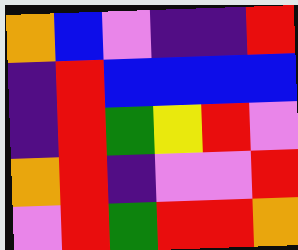[["orange", "blue", "violet", "indigo", "indigo", "red"], ["indigo", "red", "blue", "blue", "blue", "blue"], ["indigo", "red", "green", "yellow", "red", "violet"], ["orange", "red", "indigo", "violet", "violet", "red"], ["violet", "red", "green", "red", "red", "orange"]]